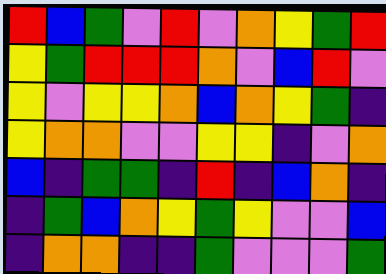[["red", "blue", "green", "violet", "red", "violet", "orange", "yellow", "green", "red"], ["yellow", "green", "red", "red", "red", "orange", "violet", "blue", "red", "violet"], ["yellow", "violet", "yellow", "yellow", "orange", "blue", "orange", "yellow", "green", "indigo"], ["yellow", "orange", "orange", "violet", "violet", "yellow", "yellow", "indigo", "violet", "orange"], ["blue", "indigo", "green", "green", "indigo", "red", "indigo", "blue", "orange", "indigo"], ["indigo", "green", "blue", "orange", "yellow", "green", "yellow", "violet", "violet", "blue"], ["indigo", "orange", "orange", "indigo", "indigo", "green", "violet", "violet", "violet", "green"]]